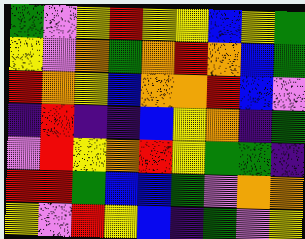[["green", "violet", "yellow", "red", "yellow", "yellow", "blue", "yellow", "green"], ["yellow", "violet", "orange", "green", "orange", "red", "orange", "blue", "green"], ["red", "orange", "yellow", "blue", "orange", "orange", "red", "blue", "violet"], ["indigo", "red", "indigo", "indigo", "blue", "yellow", "orange", "indigo", "green"], ["violet", "red", "yellow", "orange", "red", "yellow", "green", "green", "indigo"], ["red", "red", "green", "blue", "blue", "green", "violet", "orange", "orange"], ["yellow", "violet", "red", "yellow", "blue", "indigo", "green", "violet", "yellow"]]